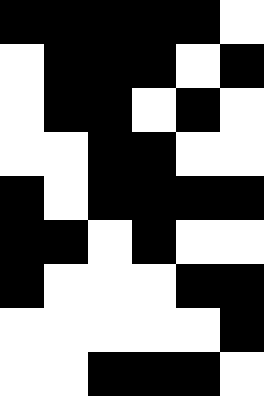[["black", "black", "black", "black", "black", "white"], ["white", "black", "black", "black", "white", "black"], ["white", "black", "black", "white", "black", "white"], ["white", "white", "black", "black", "white", "white"], ["black", "white", "black", "black", "black", "black"], ["black", "black", "white", "black", "white", "white"], ["black", "white", "white", "white", "black", "black"], ["white", "white", "white", "white", "white", "black"], ["white", "white", "black", "black", "black", "white"]]